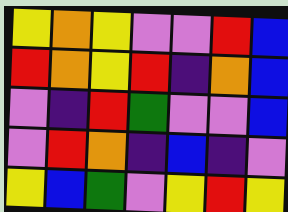[["yellow", "orange", "yellow", "violet", "violet", "red", "blue"], ["red", "orange", "yellow", "red", "indigo", "orange", "blue"], ["violet", "indigo", "red", "green", "violet", "violet", "blue"], ["violet", "red", "orange", "indigo", "blue", "indigo", "violet"], ["yellow", "blue", "green", "violet", "yellow", "red", "yellow"]]